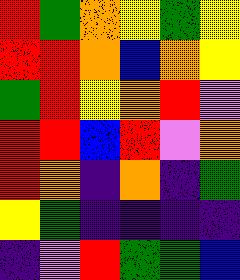[["red", "green", "orange", "yellow", "green", "yellow"], ["red", "red", "orange", "blue", "orange", "yellow"], ["green", "red", "yellow", "orange", "red", "violet"], ["red", "red", "blue", "red", "violet", "orange"], ["red", "orange", "indigo", "orange", "indigo", "green"], ["yellow", "green", "indigo", "indigo", "indigo", "indigo"], ["indigo", "violet", "red", "green", "green", "blue"]]